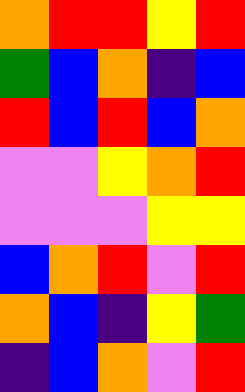[["orange", "red", "red", "yellow", "red"], ["green", "blue", "orange", "indigo", "blue"], ["red", "blue", "red", "blue", "orange"], ["violet", "violet", "yellow", "orange", "red"], ["violet", "violet", "violet", "yellow", "yellow"], ["blue", "orange", "red", "violet", "red"], ["orange", "blue", "indigo", "yellow", "green"], ["indigo", "blue", "orange", "violet", "red"]]